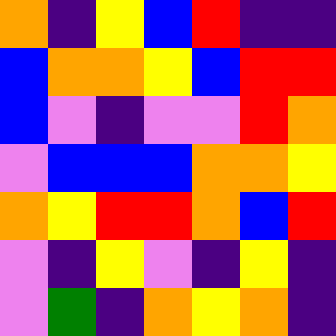[["orange", "indigo", "yellow", "blue", "red", "indigo", "indigo"], ["blue", "orange", "orange", "yellow", "blue", "red", "red"], ["blue", "violet", "indigo", "violet", "violet", "red", "orange"], ["violet", "blue", "blue", "blue", "orange", "orange", "yellow"], ["orange", "yellow", "red", "red", "orange", "blue", "red"], ["violet", "indigo", "yellow", "violet", "indigo", "yellow", "indigo"], ["violet", "green", "indigo", "orange", "yellow", "orange", "indigo"]]